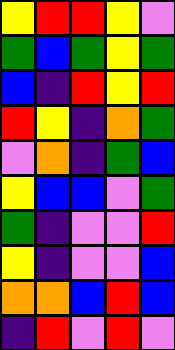[["yellow", "red", "red", "yellow", "violet"], ["green", "blue", "green", "yellow", "green"], ["blue", "indigo", "red", "yellow", "red"], ["red", "yellow", "indigo", "orange", "green"], ["violet", "orange", "indigo", "green", "blue"], ["yellow", "blue", "blue", "violet", "green"], ["green", "indigo", "violet", "violet", "red"], ["yellow", "indigo", "violet", "violet", "blue"], ["orange", "orange", "blue", "red", "blue"], ["indigo", "red", "violet", "red", "violet"]]